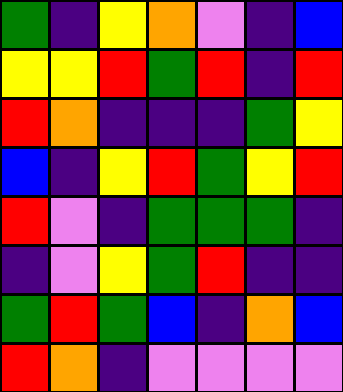[["green", "indigo", "yellow", "orange", "violet", "indigo", "blue"], ["yellow", "yellow", "red", "green", "red", "indigo", "red"], ["red", "orange", "indigo", "indigo", "indigo", "green", "yellow"], ["blue", "indigo", "yellow", "red", "green", "yellow", "red"], ["red", "violet", "indigo", "green", "green", "green", "indigo"], ["indigo", "violet", "yellow", "green", "red", "indigo", "indigo"], ["green", "red", "green", "blue", "indigo", "orange", "blue"], ["red", "orange", "indigo", "violet", "violet", "violet", "violet"]]